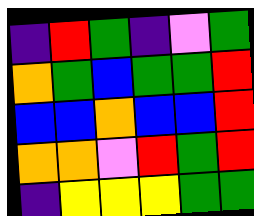[["indigo", "red", "green", "indigo", "violet", "green"], ["orange", "green", "blue", "green", "green", "red"], ["blue", "blue", "orange", "blue", "blue", "red"], ["orange", "orange", "violet", "red", "green", "red"], ["indigo", "yellow", "yellow", "yellow", "green", "green"]]